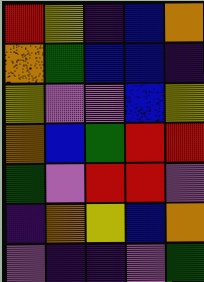[["red", "yellow", "indigo", "blue", "orange"], ["orange", "green", "blue", "blue", "indigo"], ["yellow", "violet", "violet", "blue", "yellow"], ["orange", "blue", "green", "red", "red"], ["green", "violet", "red", "red", "violet"], ["indigo", "orange", "yellow", "blue", "orange"], ["violet", "indigo", "indigo", "violet", "green"]]